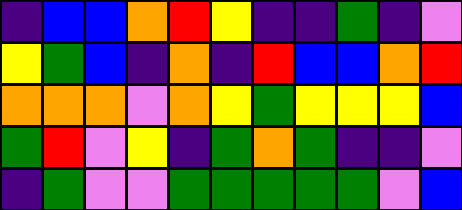[["indigo", "blue", "blue", "orange", "red", "yellow", "indigo", "indigo", "green", "indigo", "violet"], ["yellow", "green", "blue", "indigo", "orange", "indigo", "red", "blue", "blue", "orange", "red"], ["orange", "orange", "orange", "violet", "orange", "yellow", "green", "yellow", "yellow", "yellow", "blue"], ["green", "red", "violet", "yellow", "indigo", "green", "orange", "green", "indigo", "indigo", "violet"], ["indigo", "green", "violet", "violet", "green", "green", "green", "green", "green", "violet", "blue"]]